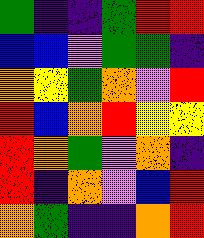[["green", "indigo", "indigo", "green", "red", "red"], ["blue", "blue", "violet", "green", "green", "indigo"], ["orange", "yellow", "green", "orange", "violet", "red"], ["red", "blue", "orange", "red", "yellow", "yellow"], ["red", "orange", "green", "violet", "orange", "indigo"], ["red", "indigo", "orange", "violet", "blue", "red"], ["orange", "green", "indigo", "indigo", "orange", "red"]]